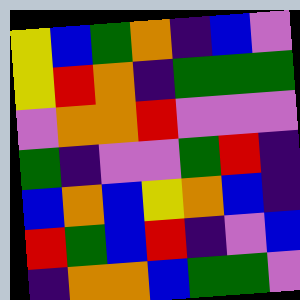[["yellow", "blue", "green", "orange", "indigo", "blue", "violet"], ["yellow", "red", "orange", "indigo", "green", "green", "green"], ["violet", "orange", "orange", "red", "violet", "violet", "violet"], ["green", "indigo", "violet", "violet", "green", "red", "indigo"], ["blue", "orange", "blue", "yellow", "orange", "blue", "indigo"], ["red", "green", "blue", "red", "indigo", "violet", "blue"], ["indigo", "orange", "orange", "blue", "green", "green", "violet"]]